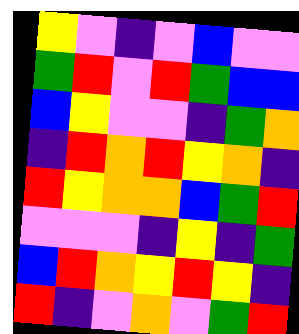[["yellow", "violet", "indigo", "violet", "blue", "violet", "violet"], ["green", "red", "violet", "red", "green", "blue", "blue"], ["blue", "yellow", "violet", "violet", "indigo", "green", "orange"], ["indigo", "red", "orange", "red", "yellow", "orange", "indigo"], ["red", "yellow", "orange", "orange", "blue", "green", "red"], ["violet", "violet", "violet", "indigo", "yellow", "indigo", "green"], ["blue", "red", "orange", "yellow", "red", "yellow", "indigo"], ["red", "indigo", "violet", "orange", "violet", "green", "red"]]